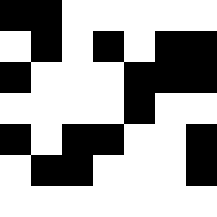[["black", "black", "white", "white", "white", "white", "white"], ["white", "black", "white", "black", "white", "black", "black"], ["black", "white", "white", "white", "black", "black", "black"], ["white", "white", "white", "white", "black", "white", "white"], ["black", "white", "black", "black", "white", "white", "black"], ["white", "black", "black", "white", "white", "white", "black"], ["white", "white", "white", "white", "white", "white", "white"]]